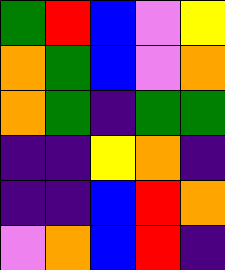[["green", "red", "blue", "violet", "yellow"], ["orange", "green", "blue", "violet", "orange"], ["orange", "green", "indigo", "green", "green"], ["indigo", "indigo", "yellow", "orange", "indigo"], ["indigo", "indigo", "blue", "red", "orange"], ["violet", "orange", "blue", "red", "indigo"]]